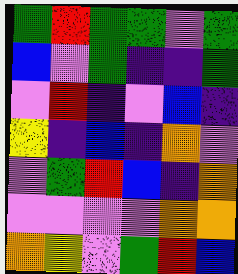[["green", "red", "green", "green", "violet", "green"], ["blue", "violet", "green", "indigo", "indigo", "green"], ["violet", "red", "indigo", "violet", "blue", "indigo"], ["yellow", "indigo", "blue", "indigo", "orange", "violet"], ["violet", "green", "red", "blue", "indigo", "orange"], ["violet", "violet", "violet", "violet", "orange", "orange"], ["orange", "yellow", "violet", "green", "red", "blue"]]